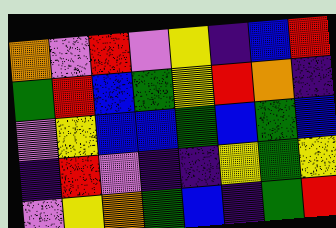[["orange", "violet", "red", "violet", "yellow", "indigo", "blue", "red"], ["green", "red", "blue", "green", "yellow", "red", "orange", "indigo"], ["violet", "yellow", "blue", "blue", "green", "blue", "green", "blue"], ["indigo", "red", "violet", "indigo", "indigo", "yellow", "green", "yellow"], ["violet", "yellow", "orange", "green", "blue", "indigo", "green", "red"]]